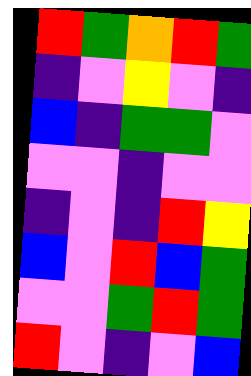[["red", "green", "orange", "red", "green"], ["indigo", "violet", "yellow", "violet", "indigo"], ["blue", "indigo", "green", "green", "violet"], ["violet", "violet", "indigo", "violet", "violet"], ["indigo", "violet", "indigo", "red", "yellow"], ["blue", "violet", "red", "blue", "green"], ["violet", "violet", "green", "red", "green"], ["red", "violet", "indigo", "violet", "blue"]]